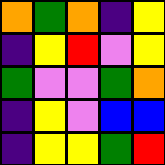[["orange", "green", "orange", "indigo", "yellow"], ["indigo", "yellow", "red", "violet", "yellow"], ["green", "violet", "violet", "green", "orange"], ["indigo", "yellow", "violet", "blue", "blue"], ["indigo", "yellow", "yellow", "green", "red"]]